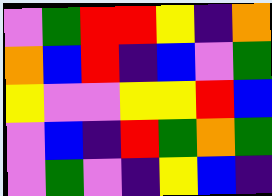[["violet", "green", "red", "red", "yellow", "indigo", "orange"], ["orange", "blue", "red", "indigo", "blue", "violet", "green"], ["yellow", "violet", "violet", "yellow", "yellow", "red", "blue"], ["violet", "blue", "indigo", "red", "green", "orange", "green"], ["violet", "green", "violet", "indigo", "yellow", "blue", "indigo"]]